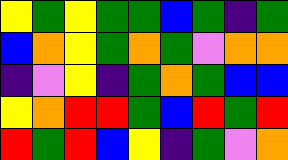[["yellow", "green", "yellow", "green", "green", "blue", "green", "indigo", "green"], ["blue", "orange", "yellow", "green", "orange", "green", "violet", "orange", "orange"], ["indigo", "violet", "yellow", "indigo", "green", "orange", "green", "blue", "blue"], ["yellow", "orange", "red", "red", "green", "blue", "red", "green", "red"], ["red", "green", "red", "blue", "yellow", "indigo", "green", "violet", "orange"]]